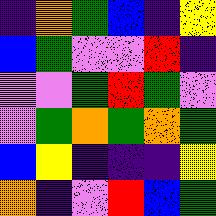[["indigo", "orange", "green", "blue", "indigo", "yellow"], ["blue", "green", "violet", "violet", "red", "indigo"], ["violet", "violet", "green", "red", "green", "violet"], ["violet", "green", "orange", "green", "orange", "green"], ["blue", "yellow", "indigo", "indigo", "indigo", "yellow"], ["orange", "indigo", "violet", "red", "blue", "green"]]